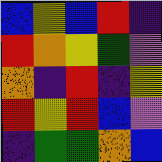[["blue", "yellow", "blue", "red", "indigo"], ["red", "orange", "yellow", "green", "violet"], ["orange", "indigo", "red", "indigo", "yellow"], ["red", "yellow", "red", "blue", "violet"], ["indigo", "green", "green", "orange", "blue"]]